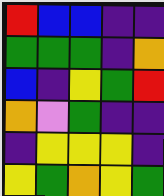[["red", "blue", "blue", "indigo", "indigo"], ["green", "green", "green", "indigo", "orange"], ["blue", "indigo", "yellow", "green", "red"], ["orange", "violet", "green", "indigo", "indigo"], ["indigo", "yellow", "yellow", "yellow", "indigo"], ["yellow", "green", "orange", "yellow", "green"]]